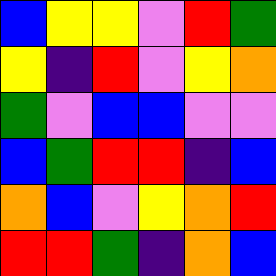[["blue", "yellow", "yellow", "violet", "red", "green"], ["yellow", "indigo", "red", "violet", "yellow", "orange"], ["green", "violet", "blue", "blue", "violet", "violet"], ["blue", "green", "red", "red", "indigo", "blue"], ["orange", "blue", "violet", "yellow", "orange", "red"], ["red", "red", "green", "indigo", "orange", "blue"]]